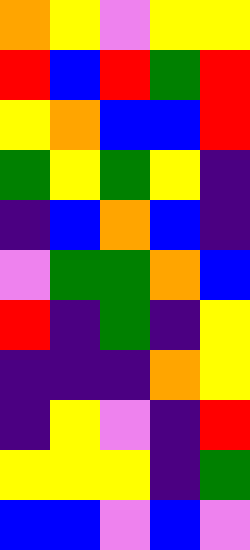[["orange", "yellow", "violet", "yellow", "yellow"], ["red", "blue", "red", "green", "red"], ["yellow", "orange", "blue", "blue", "red"], ["green", "yellow", "green", "yellow", "indigo"], ["indigo", "blue", "orange", "blue", "indigo"], ["violet", "green", "green", "orange", "blue"], ["red", "indigo", "green", "indigo", "yellow"], ["indigo", "indigo", "indigo", "orange", "yellow"], ["indigo", "yellow", "violet", "indigo", "red"], ["yellow", "yellow", "yellow", "indigo", "green"], ["blue", "blue", "violet", "blue", "violet"]]